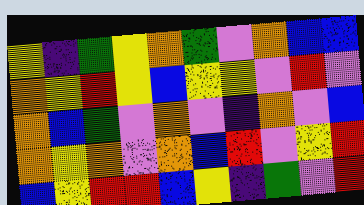[["yellow", "indigo", "green", "yellow", "orange", "green", "violet", "orange", "blue", "blue"], ["orange", "yellow", "red", "yellow", "blue", "yellow", "yellow", "violet", "red", "violet"], ["orange", "blue", "green", "violet", "orange", "violet", "indigo", "orange", "violet", "blue"], ["orange", "yellow", "orange", "violet", "orange", "blue", "red", "violet", "yellow", "red"], ["blue", "yellow", "red", "red", "blue", "yellow", "indigo", "green", "violet", "red"]]